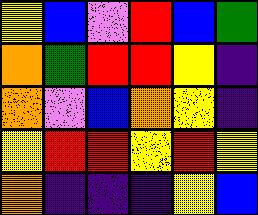[["yellow", "blue", "violet", "red", "blue", "green"], ["orange", "green", "red", "red", "yellow", "indigo"], ["orange", "violet", "blue", "orange", "yellow", "indigo"], ["yellow", "red", "red", "yellow", "red", "yellow"], ["orange", "indigo", "indigo", "indigo", "yellow", "blue"]]